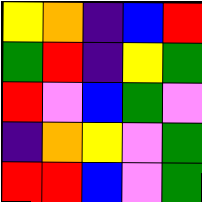[["yellow", "orange", "indigo", "blue", "red"], ["green", "red", "indigo", "yellow", "green"], ["red", "violet", "blue", "green", "violet"], ["indigo", "orange", "yellow", "violet", "green"], ["red", "red", "blue", "violet", "green"]]